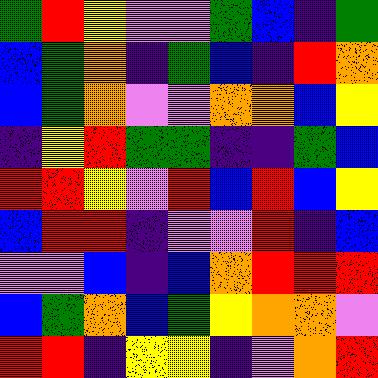[["green", "red", "yellow", "violet", "violet", "green", "blue", "indigo", "green"], ["blue", "green", "orange", "indigo", "green", "blue", "indigo", "red", "orange"], ["blue", "green", "orange", "violet", "violet", "orange", "orange", "blue", "yellow"], ["indigo", "yellow", "red", "green", "green", "indigo", "indigo", "green", "blue"], ["red", "red", "yellow", "violet", "red", "blue", "red", "blue", "yellow"], ["blue", "red", "red", "indigo", "violet", "violet", "red", "indigo", "blue"], ["violet", "violet", "blue", "indigo", "blue", "orange", "red", "red", "red"], ["blue", "green", "orange", "blue", "green", "yellow", "orange", "orange", "violet"], ["red", "red", "indigo", "yellow", "yellow", "indigo", "violet", "orange", "red"]]